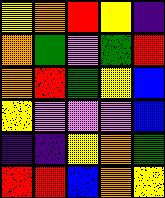[["yellow", "orange", "red", "yellow", "indigo"], ["orange", "green", "violet", "green", "red"], ["orange", "red", "green", "yellow", "blue"], ["yellow", "violet", "violet", "violet", "blue"], ["indigo", "indigo", "yellow", "orange", "green"], ["red", "red", "blue", "orange", "yellow"]]